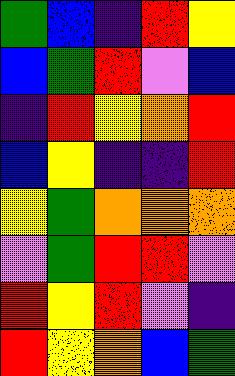[["green", "blue", "indigo", "red", "yellow"], ["blue", "green", "red", "violet", "blue"], ["indigo", "red", "yellow", "orange", "red"], ["blue", "yellow", "indigo", "indigo", "red"], ["yellow", "green", "orange", "orange", "orange"], ["violet", "green", "red", "red", "violet"], ["red", "yellow", "red", "violet", "indigo"], ["red", "yellow", "orange", "blue", "green"]]